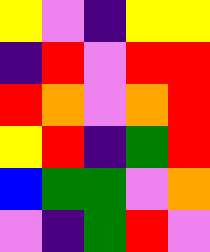[["yellow", "violet", "indigo", "yellow", "yellow"], ["indigo", "red", "violet", "red", "red"], ["red", "orange", "violet", "orange", "red"], ["yellow", "red", "indigo", "green", "red"], ["blue", "green", "green", "violet", "orange"], ["violet", "indigo", "green", "red", "violet"]]